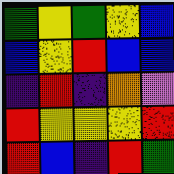[["green", "yellow", "green", "yellow", "blue"], ["blue", "yellow", "red", "blue", "blue"], ["indigo", "red", "indigo", "orange", "violet"], ["red", "yellow", "yellow", "yellow", "red"], ["red", "blue", "indigo", "red", "green"]]